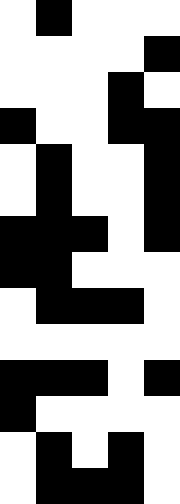[["white", "black", "white", "white", "white"], ["white", "white", "white", "white", "black"], ["white", "white", "white", "black", "white"], ["black", "white", "white", "black", "black"], ["white", "black", "white", "white", "black"], ["white", "black", "white", "white", "black"], ["black", "black", "black", "white", "black"], ["black", "black", "white", "white", "white"], ["white", "black", "black", "black", "white"], ["white", "white", "white", "white", "white"], ["black", "black", "black", "white", "black"], ["black", "white", "white", "white", "white"], ["white", "black", "white", "black", "white"], ["white", "black", "black", "black", "white"]]